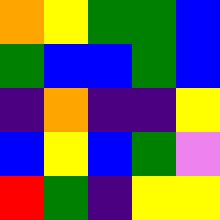[["orange", "yellow", "green", "green", "blue"], ["green", "blue", "blue", "green", "blue"], ["indigo", "orange", "indigo", "indigo", "yellow"], ["blue", "yellow", "blue", "green", "violet"], ["red", "green", "indigo", "yellow", "yellow"]]